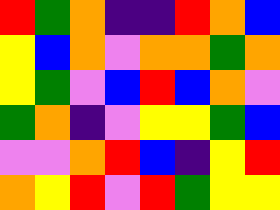[["red", "green", "orange", "indigo", "indigo", "red", "orange", "blue"], ["yellow", "blue", "orange", "violet", "orange", "orange", "green", "orange"], ["yellow", "green", "violet", "blue", "red", "blue", "orange", "violet"], ["green", "orange", "indigo", "violet", "yellow", "yellow", "green", "blue"], ["violet", "violet", "orange", "red", "blue", "indigo", "yellow", "red"], ["orange", "yellow", "red", "violet", "red", "green", "yellow", "yellow"]]